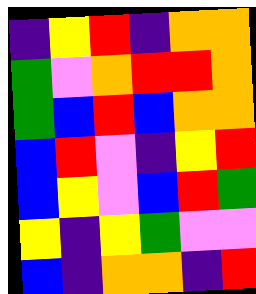[["indigo", "yellow", "red", "indigo", "orange", "orange"], ["green", "violet", "orange", "red", "red", "orange"], ["green", "blue", "red", "blue", "orange", "orange"], ["blue", "red", "violet", "indigo", "yellow", "red"], ["blue", "yellow", "violet", "blue", "red", "green"], ["yellow", "indigo", "yellow", "green", "violet", "violet"], ["blue", "indigo", "orange", "orange", "indigo", "red"]]